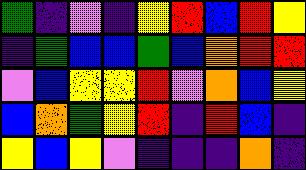[["green", "indigo", "violet", "indigo", "yellow", "red", "blue", "red", "yellow"], ["indigo", "green", "blue", "blue", "green", "blue", "orange", "red", "red"], ["violet", "blue", "yellow", "yellow", "red", "violet", "orange", "blue", "yellow"], ["blue", "orange", "green", "yellow", "red", "indigo", "red", "blue", "indigo"], ["yellow", "blue", "yellow", "violet", "indigo", "indigo", "indigo", "orange", "indigo"]]